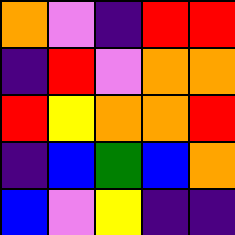[["orange", "violet", "indigo", "red", "red"], ["indigo", "red", "violet", "orange", "orange"], ["red", "yellow", "orange", "orange", "red"], ["indigo", "blue", "green", "blue", "orange"], ["blue", "violet", "yellow", "indigo", "indigo"]]